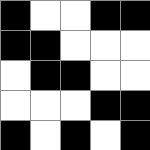[["black", "white", "white", "black", "black"], ["black", "black", "white", "white", "white"], ["white", "black", "black", "white", "white"], ["white", "white", "white", "black", "black"], ["black", "white", "black", "white", "black"]]